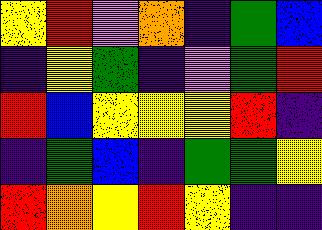[["yellow", "red", "violet", "orange", "indigo", "green", "blue"], ["indigo", "yellow", "green", "indigo", "violet", "green", "red"], ["red", "blue", "yellow", "yellow", "yellow", "red", "indigo"], ["indigo", "green", "blue", "indigo", "green", "green", "yellow"], ["red", "orange", "yellow", "red", "yellow", "indigo", "indigo"]]